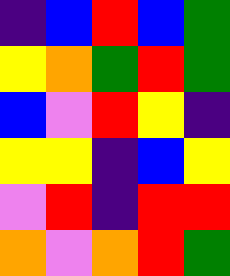[["indigo", "blue", "red", "blue", "green"], ["yellow", "orange", "green", "red", "green"], ["blue", "violet", "red", "yellow", "indigo"], ["yellow", "yellow", "indigo", "blue", "yellow"], ["violet", "red", "indigo", "red", "red"], ["orange", "violet", "orange", "red", "green"]]